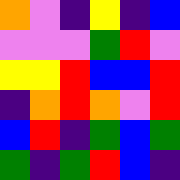[["orange", "violet", "indigo", "yellow", "indigo", "blue"], ["violet", "violet", "violet", "green", "red", "violet"], ["yellow", "yellow", "red", "blue", "blue", "red"], ["indigo", "orange", "red", "orange", "violet", "red"], ["blue", "red", "indigo", "green", "blue", "green"], ["green", "indigo", "green", "red", "blue", "indigo"]]